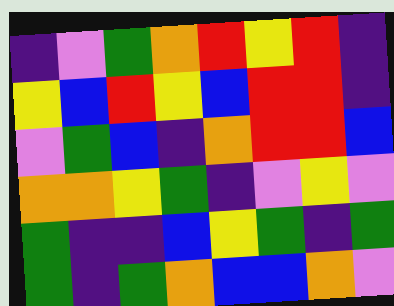[["indigo", "violet", "green", "orange", "red", "yellow", "red", "indigo"], ["yellow", "blue", "red", "yellow", "blue", "red", "red", "indigo"], ["violet", "green", "blue", "indigo", "orange", "red", "red", "blue"], ["orange", "orange", "yellow", "green", "indigo", "violet", "yellow", "violet"], ["green", "indigo", "indigo", "blue", "yellow", "green", "indigo", "green"], ["green", "indigo", "green", "orange", "blue", "blue", "orange", "violet"]]